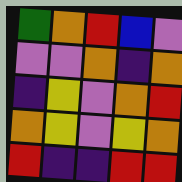[["green", "orange", "red", "blue", "violet"], ["violet", "violet", "orange", "indigo", "orange"], ["indigo", "yellow", "violet", "orange", "red"], ["orange", "yellow", "violet", "yellow", "orange"], ["red", "indigo", "indigo", "red", "red"]]